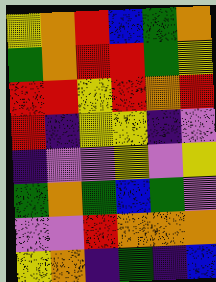[["yellow", "orange", "red", "blue", "green", "orange"], ["green", "orange", "red", "red", "green", "yellow"], ["red", "red", "yellow", "red", "orange", "red"], ["red", "indigo", "yellow", "yellow", "indigo", "violet"], ["indigo", "violet", "violet", "yellow", "violet", "yellow"], ["green", "orange", "green", "blue", "green", "violet"], ["violet", "violet", "red", "orange", "orange", "orange"], ["yellow", "orange", "indigo", "green", "indigo", "blue"]]